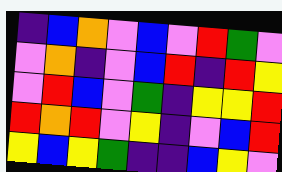[["indigo", "blue", "orange", "violet", "blue", "violet", "red", "green", "violet"], ["violet", "orange", "indigo", "violet", "blue", "red", "indigo", "red", "yellow"], ["violet", "red", "blue", "violet", "green", "indigo", "yellow", "yellow", "red"], ["red", "orange", "red", "violet", "yellow", "indigo", "violet", "blue", "red"], ["yellow", "blue", "yellow", "green", "indigo", "indigo", "blue", "yellow", "violet"]]